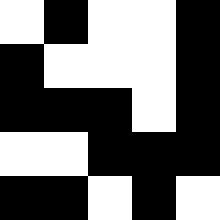[["white", "black", "white", "white", "black"], ["black", "white", "white", "white", "black"], ["black", "black", "black", "white", "black"], ["white", "white", "black", "black", "black"], ["black", "black", "white", "black", "white"]]